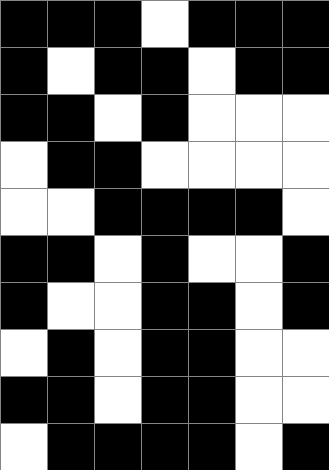[["black", "black", "black", "white", "black", "black", "black"], ["black", "white", "black", "black", "white", "black", "black"], ["black", "black", "white", "black", "white", "white", "white"], ["white", "black", "black", "white", "white", "white", "white"], ["white", "white", "black", "black", "black", "black", "white"], ["black", "black", "white", "black", "white", "white", "black"], ["black", "white", "white", "black", "black", "white", "black"], ["white", "black", "white", "black", "black", "white", "white"], ["black", "black", "white", "black", "black", "white", "white"], ["white", "black", "black", "black", "black", "white", "black"]]